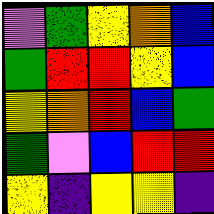[["violet", "green", "yellow", "orange", "blue"], ["green", "red", "red", "yellow", "blue"], ["yellow", "orange", "red", "blue", "green"], ["green", "violet", "blue", "red", "red"], ["yellow", "indigo", "yellow", "yellow", "indigo"]]